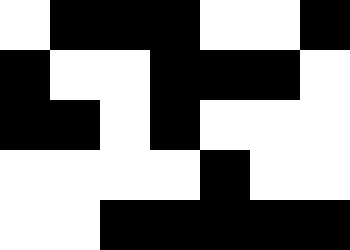[["white", "black", "black", "black", "white", "white", "black"], ["black", "white", "white", "black", "black", "black", "white"], ["black", "black", "white", "black", "white", "white", "white"], ["white", "white", "white", "white", "black", "white", "white"], ["white", "white", "black", "black", "black", "black", "black"]]